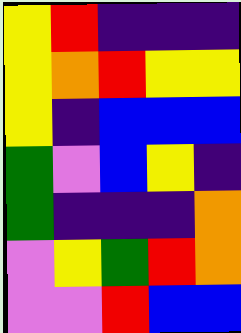[["yellow", "red", "indigo", "indigo", "indigo"], ["yellow", "orange", "red", "yellow", "yellow"], ["yellow", "indigo", "blue", "blue", "blue"], ["green", "violet", "blue", "yellow", "indigo"], ["green", "indigo", "indigo", "indigo", "orange"], ["violet", "yellow", "green", "red", "orange"], ["violet", "violet", "red", "blue", "blue"]]